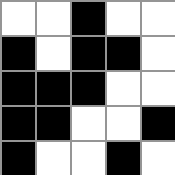[["white", "white", "black", "white", "white"], ["black", "white", "black", "black", "white"], ["black", "black", "black", "white", "white"], ["black", "black", "white", "white", "black"], ["black", "white", "white", "black", "white"]]